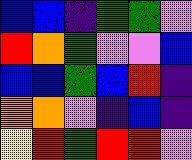[["blue", "blue", "indigo", "green", "green", "violet"], ["red", "orange", "green", "violet", "violet", "blue"], ["blue", "blue", "green", "blue", "red", "indigo"], ["orange", "orange", "violet", "indigo", "blue", "indigo"], ["yellow", "red", "green", "red", "red", "violet"]]